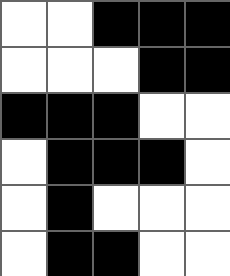[["white", "white", "black", "black", "black"], ["white", "white", "white", "black", "black"], ["black", "black", "black", "white", "white"], ["white", "black", "black", "black", "white"], ["white", "black", "white", "white", "white"], ["white", "black", "black", "white", "white"]]